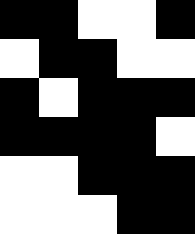[["black", "black", "white", "white", "black"], ["white", "black", "black", "white", "white"], ["black", "white", "black", "black", "black"], ["black", "black", "black", "black", "white"], ["white", "white", "black", "black", "black"], ["white", "white", "white", "black", "black"]]